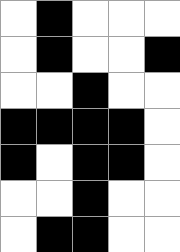[["white", "black", "white", "white", "white"], ["white", "black", "white", "white", "black"], ["white", "white", "black", "white", "white"], ["black", "black", "black", "black", "white"], ["black", "white", "black", "black", "white"], ["white", "white", "black", "white", "white"], ["white", "black", "black", "white", "white"]]